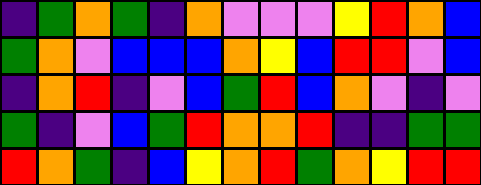[["indigo", "green", "orange", "green", "indigo", "orange", "violet", "violet", "violet", "yellow", "red", "orange", "blue"], ["green", "orange", "violet", "blue", "blue", "blue", "orange", "yellow", "blue", "red", "red", "violet", "blue"], ["indigo", "orange", "red", "indigo", "violet", "blue", "green", "red", "blue", "orange", "violet", "indigo", "violet"], ["green", "indigo", "violet", "blue", "green", "red", "orange", "orange", "red", "indigo", "indigo", "green", "green"], ["red", "orange", "green", "indigo", "blue", "yellow", "orange", "red", "green", "orange", "yellow", "red", "red"]]